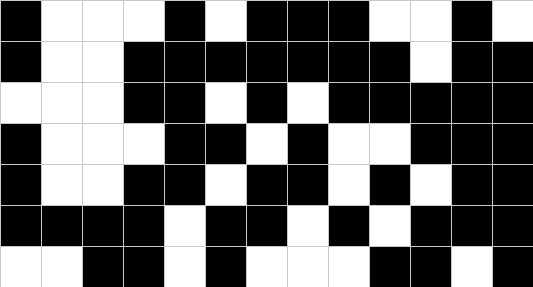[["black", "white", "white", "white", "black", "white", "black", "black", "black", "white", "white", "black", "white"], ["black", "white", "white", "black", "black", "black", "black", "black", "black", "black", "white", "black", "black"], ["white", "white", "white", "black", "black", "white", "black", "white", "black", "black", "black", "black", "black"], ["black", "white", "white", "white", "black", "black", "white", "black", "white", "white", "black", "black", "black"], ["black", "white", "white", "black", "black", "white", "black", "black", "white", "black", "white", "black", "black"], ["black", "black", "black", "black", "white", "black", "black", "white", "black", "white", "black", "black", "black"], ["white", "white", "black", "black", "white", "black", "white", "white", "white", "black", "black", "white", "black"]]